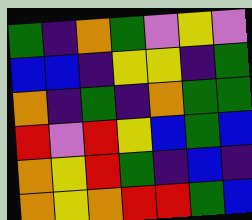[["green", "indigo", "orange", "green", "violet", "yellow", "violet"], ["blue", "blue", "indigo", "yellow", "yellow", "indigo", "green"], ["orange", "indigo", "green", "indigo", "orange", "green", "green"], ["red", "violet", "red", "yellow", "blue", "green", "blue"], ["orange", "yellow", "red", "green", "indigo", "blue", "indigo"], ["orange", "yellow", "orange", "red", "red", "green", "blue"]]